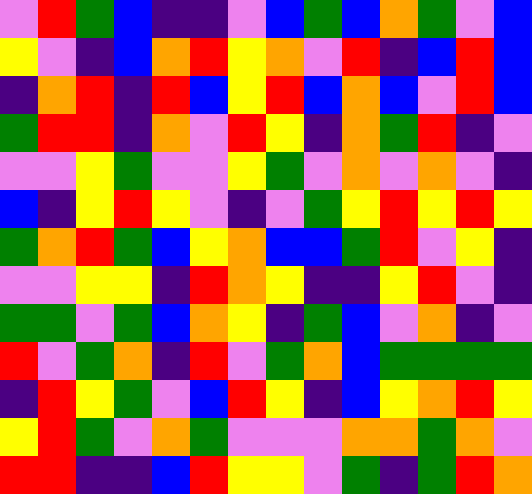[["violet", "red", "green", "blue", "indigo", "indigo", "violet", "blue", "green", "blue", "orange", "green", "violet", "blue"], ["yellow", "violet", "indigo", "blue", "orange", "red", "yellow", "orange", "violet", "red", "indigo", "blue", "red", "blue"], ["indigo", "orange", "red", "indigo", "red", "blue", "yellow", "red", "blue", "orange", "blue", "violet", "red", "blue"], ["green", "red", "red", "indigo", "orange", "violet", "red", "yellow", "indigo", "orange", "green", "red", "indigo", "violet"], ["violet", "violet", "yellow", "green", "violet", "violet", "yellow", "green", "violet", "orange", "violet", "orange", "violet", "indigo"], ["blue", "indigo", "yellow", "red", "yellow", "violet", "indigo", "violet", "green", "yellow", "red", "yellow", "red", "yellow"], ["green", "orange", "red", "green", "blue", "yellow", "orange", "blue", "blue", "green", "red", "violet", "yellow", "indigo"], ["violet", "violet", "yellow", "yellow", "indigo", "red", "orange", "yellow", "indigo", "indigo", "yellow", "red", "violet", "indigo"], ["green", "green", "violet", "green", "blue", "orange", "yellow", "indigo", "green", "blue", "violet", "orange", "indigo", "violet"], ["red", "violet", "green", "orange", "indigo", "red", "violet", "green", "orange", "blue", "green", "green", "green", "green"], ["indigo", "red", "yellow", "green", "violet", "blue", "red", "yellow", "indigo", "blue", "yellow", "orange", "red", "yellow"], ["yellow", "red", "green", "violet", "orange", "green", "violet", "violet", "violet", "orange", "orange", "green", "orange", "violet"], ["red", "red", "indigo", "indigo", "blue", "red", "yellow", "yellow", "violet", "green", "indigo", "green", "red", "orange"]]